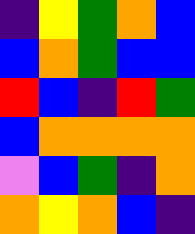[["indigo", "yellow", "green", "orange", "blue"], ["blue", "orange", "green", "blue", "blue"], ["red", "blue", "indigo", "red", "green"], ["blue", "orange", "orange", "orange", "orange"], ["violet", "blue", "green", "indigo", "orange"], ["orange", "yellow", "orange", "blue", "indigo"]]